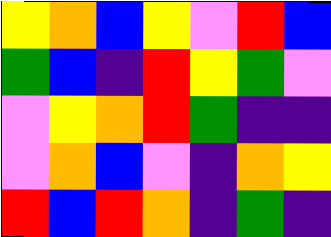[["yellow", "orange", "blue", "yellow", "violet", "red", "blue"], ["green", "blue", "indigo", "red", "yellow", "green", "violet"], ["violet", "yellow", "orange", "red", "green", "indigo", "indigo"], ["violet", "orange", "blue", "violet", "indigo", "orange", "yellow"], ["red", "blue", "red", "orange", "indigo", "green", "indigo"]]